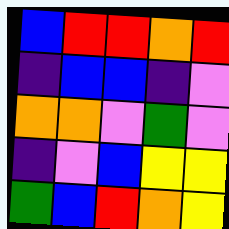[["blue", "red", "red", "orange", "red"], ["indigo", "blue", "blue", "indigo", "violet"], ["orange", "orange", "violet", "green", "violet"], ["indigo", "violet", "blue", "yellow", "yellow"], ["green", "blue", "red", "orange", "yellow"]]